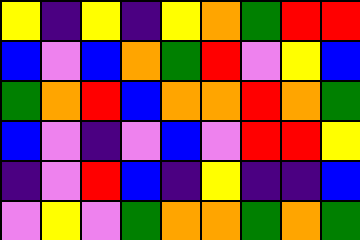[["yellow", "indigo", "yellow", "indigo", "yellow", "orange", "green", "red", "red"], ["blue", "violet", "blue", "orange", "green", "red", "violet", "yellow", "blue"], ["green", "orange", "red", "blue", "orange", "orange", "red", "orange", "green"], ["blue", "violet", "indigo", "violet", "blue", "violet", "red", "red", "yellow"], ["indigo", "violet", "red", "blue", "indigo", "yellow", "indigo", "indigo", "blue"], ["violet", "yellow", "violet", "green", "orange", "orange", "green", "orange", "green"]]